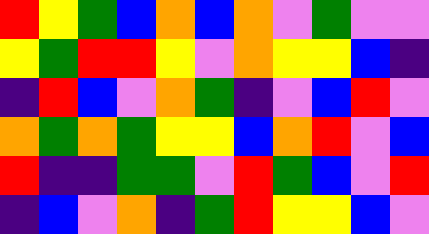[["red", "yellow", "green", "blue", "orange", "blue", "orange", "violet", "green", "violet", "violet"], ["yellow", "green", "red", "red", "yellow", "violet", "orange", "yellow", "yellow", "blue", "indigo"], ["indigo", "red", "blue", "violet", "orange", "green", "indigo", "violet", "blue", "red", "violet"], ["orange", "green", "orange", "green", "yellow", "yellow", "blue", "orange", "red", "violet", "blue"], ["red", "indigo", "indigo", "green", "green", "violet", "red", "green", "blue", "violet", "red"], ["indigo", "blue", "violet", "orange", "indigo", "green", "red", "yellow", "yellow", "blue", "violet"]]